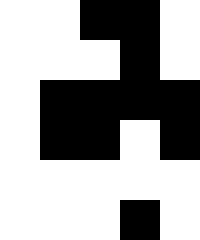[["white", "white", "black", "black", "white"], ["white", "white", "white", "black", "white"], ["white", "black", "black", "black", "black"], ["white", "black", "black", "white", "black"], ["white", "white", "white", "white", "white"], ["white", "white", "white", "black", "white"]]